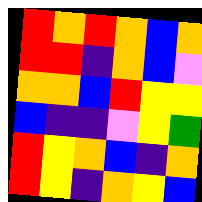[["red", "orange", "red", "orange", "blue", "orange"], ["red", "red", "indigo", "orange", "blue", "violet"], ["orange", "orange", "blue", "red", "yellow", "yellow"], ["blue", "indigo", "indigo", "violet", "yellow", "green"], ["red", "yellow", "orange", "blue", "indigo", "orange"], ["red", "yellow", "indigo", "orange", "yellow", "blue"]]